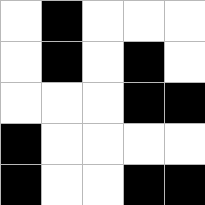[["white", "black", "white", "white", "white"], ["white", "black", "white", "black", "white"], ["white", "white", "white", "black", "black"], ["black", "white", "white", "white", "white"], ["black", "white", "white", "black", "black"]]